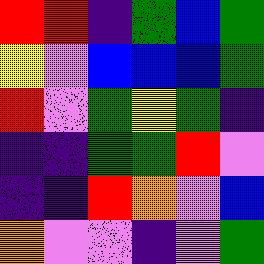[["red", "red", "indigo", "green", "blue", "green"], ["yellow", "violet", "blue", "blue", "blue", "green"], ["red", "violet", "green", "yellow", "green", "indigo"], ["indigo", "indigo", "green", "green", "red", "violet"], ["indigo", "indigo", "red", "orange", "violet", "blue"], ["orange", "violet", "violet", "indigo", "violet", "green"]]